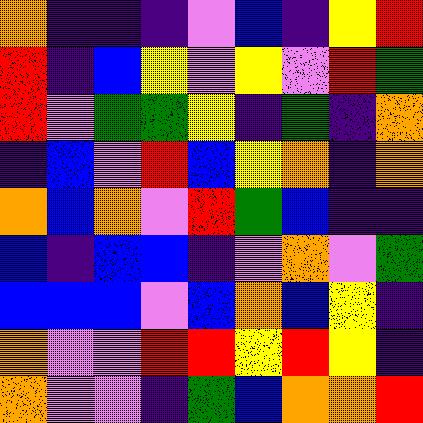[["orange", "indigo", "indigo", "indigo", "violet", "blue", "indigo", "yellow", "red"], ["red", "indigo", "blue", "yellow", "violet", "yellow", "violet", "red", "green"], ["red", "violet", "green", "green", "yellow", "indigo", "green", "indigo", "orange"], ["indigo", "blue", "violet", "red", "blue", "yellow", "orange", "indigo", "orange"], ["orange", "blue", "orange", "violet", "red", "green", "blue", "indigo", "indigo"], ["blue", "indigo", "blue", "blue", "indigo", "violet", "orange", "violet", "green"], ["blue", "blue", "blue", "violet", "blue", "orange", "blue", "yellow", "indigo"], ["orange", "violet", "violet", "red", "red", "yellow", "red", "yellow", "indigo"], ["orange", "violet", "violet", "indigo", "green", "blue", "orange", "orange", "red"]]